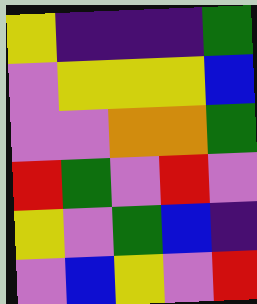[["yellow", "indigo", "indigo", "indigo", "green"], ["violet", "yellow", "yellow", "yellow", "blue"], ["violet", "violet", "orange", "orange", "green"], ["red", "green", "violet", "red", "violet"], ["yellow", "violet", "green", "blue", "indigo"], ["violet", "blue", "yellow", "violet", "red"]]